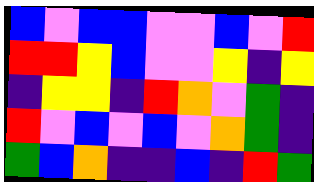[["blue", "violet", "blue", "blue", "violet", "violet", "blue", "violet", "red"], ["red", "red", "yellow", "blue", "violet", "violet", "yellow", "indigo", "yellow"], ["indigo", "yellow", "yellow", "indigo", "red", "orange", "violet", "green", "indigo"], ["red", "violet", "blue", "violet", "blue", "violet", "orange", "green", "indigo"], ["green", "blue", "orange", "indigo", "indigo", "blue", "indigo", "red", "green"]]